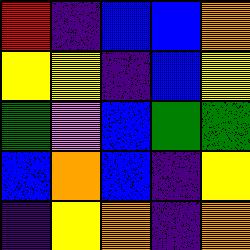[["red", "indigo", "blue", "blue", "orange"], ["yellow", "yellow", "indigo", "blue", "yellow"], ["green", "violet", "blue", "green", "green"], ["blue", "orange", "blue", "indigo", "yellow"], ["indigo", "yellow", "orange", "indigo", "orange"]]